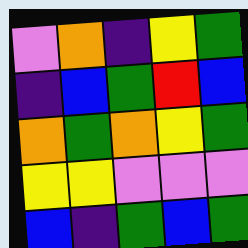[["violet", "orange", "indigo", "yellow", "green"], ["indigo", "blue", "green", "red", "blue"], ["orange", "green", "orange", "yellow", "green"], ["yellow", "yellow", "violet", "violet", "violet"], ["blue", "indigo", "green", "blue", "green"]]